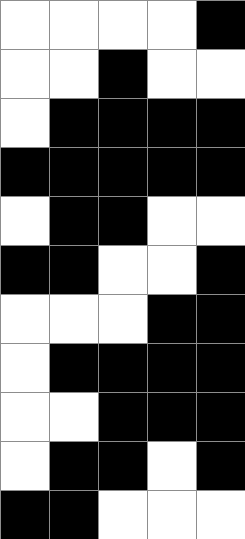[["white", "white", "white", "white", "black"], ["white", "white", "black", "white", "white"], ["white", "black", "black", "black", "black"], ["black", "black", "black", "black", "black"], ["white", "black", "black", "white", "white"], ["black", "black", "white", "white", "black"], ["white", "white", "white", "black", "black"], ["white", "black", "black", "black", "black"], ["white", "white", "black", "black", "black"], ["white", "black", "black", "white", "black"], ["black", "black", "white", "white", "white"]]